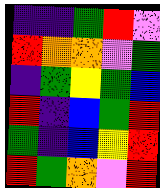[["indigo", "indigo", "green", "red", "violet"], ["red", "orange", "orange", "violet", "green"], ["indigo", "green", "yellow", "green", "blue"], ["red", "indigo", "blue", "green", "red"], ["green", "indigo", "blue", "yellow", "red"], ["red", "green", "orange", "violet", "red"]]